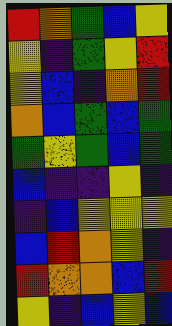[["red", "orange", "green", "blue", "yellow"], ["yellow", "indigo", "green", "yellow", "red"], ["yellow", "blue", "indigo", "orange", "red"], ["orange", "blue", "green", "blue", "green"], ["green", "yellow", "green", "blue", "green"], ["blue", "indigo", "indigo", "yellow", "indigo"], ["indigo", "blue", "yellow", "yellow", "yellow"], ["blue", "red", "orange", "yellow", "indigo"], ["red", "orange", "orange", "blue", "red"], ["yellow", "indigo", "blue", "yellow", "blue"]]